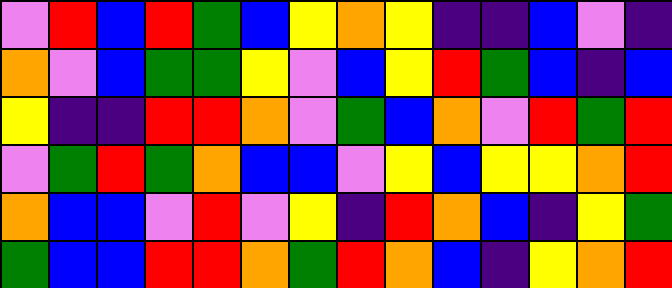[["violet", "red", "blue", "red", "green", "blue", "yellow", "orange", "yellow", "indigo", "indigo", "blue", "violet", "indigo"], ["orange", "violet", "blue", "green", "green", "yellow", "violet", "blue", "yellow", "red", "green", "blue", "indigo", "blue"], ["yellow", "indigo", "indigo", "red", "red", "orange", "violet", "green", "blue", "orange", "violet", "red", "green", "red"], ["violet", "green", "red", "green", "orange", "blue", "blue", "violet", "yellow", "blue", "yellow", "yellow", "orange", "red"], ["orange", "blue", "blue", "violet", "red", "violet", "yellow", "indigo", "red", "orange", "blue", "indigo", "yellow", "green"], ["green", "blue", "blue", "red", "red", "orange", "green", "red", "orange", "blue", "indigo", "yellow", "orange", "red"]]